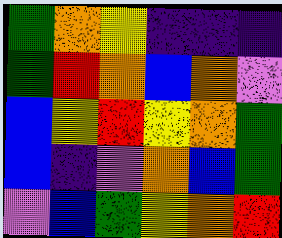[["green", "orange", "yellow", "indigo", "indigo", "indigo"], ["green", "red", "orange", "blue", "orange", "violet"], ["blue", "yellow", "red", "yellow", "orange", "green"], ["blue", "indigo", "violet", "orange", "blue", "green"], ["violet", "blue", "green", "yellow", "orange", "red"]]